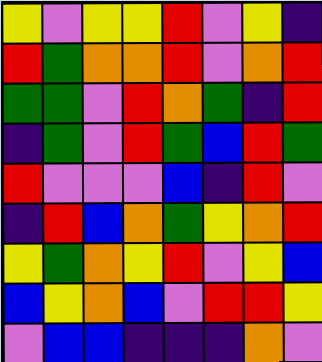[["yellow", "violet", "yellow", "yellow", "red", "violet", "yellow", "indigo"], ["red", "green", "orange", "orange", "red", "violet", "orange", "red"], ["green", "green", "violet", "red", "orange", "green", "indigo", "red"], ["indigo", "green", "violet", "red", "green", "blue", "red", "green"], ["red", "violet", "violet", "violet", "blue", "indigo", "red", "violet"], ["indigo", "red", "blue", "orange", "green", "yellow", "orange", "red"], ["yellow", "green", "orange", "yellow", "red", "violet", "yellow", "blue"], ["blue", "yellow", "orange", "blue", "violet", "red", "red", "yellow"], ["violet", "blue", "blue", "indigo", "indigo", "indigo", "orange", "violet"]]